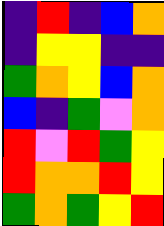[["indigo", "red", "indigo", "blue", "orange"], ["indigo", "yellow", "yellow", "indigo", "indigo"], ["green", "orange", "yellow", "blue", "orange"], ["blue", "indigo", "green", "violet", "orange"], ["red", "violet", "red", "green", "yellow"], ["red", "orange", "orange", "red", "yellow"], ["green", "orange", "green", "yellow", "red"]]